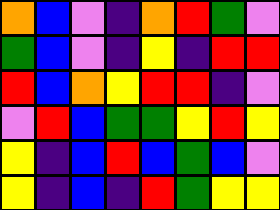[["orange", "blue", "violet", "indigo", "orange", "red", "green", "violet"], ["green", "blue", "violet", "indigo", "yellow", "indigo", "red", "red"], ["red", "blue", "orange", "yellow", "red", "red", "indigo", "violet"], ["violet", "red", "blue", "green", "green", "yellow", "red", "yellow"], ["yellow", "indigo", "blue", "red", "blue", "green", "blue", "violet"], ["yellow", "indigo", "blue", "indigo", "red", "green", "yellow", "yellow"]]